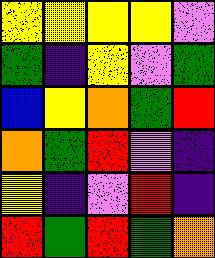[["yellow", "yellow", "yellow", "yellow", "violet"], ["green", "indigo", "yellow", "violet", "green"], ["blue", "yellow", "orange", "green", "red"], ["orange", "green", "red", "violet", "indigo"], ["yellow", "indigo", "violet", "red", "indigo"], ["red", "green", "red", "green", "orange"]]